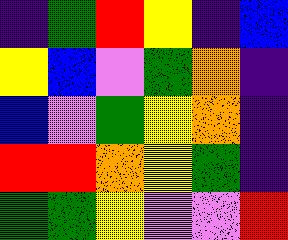[["indigo", "green", "red", "yellow", "indigo", "blue"], ["yellow", "blue", "violet", "green", "orange", "indigo"], ["blue", "violet", "green", "yellow", "orange", "indigo"], ["red", "red", "orange", "yellow", "green", "indigo"], ["green", "green", "yellow", "violet", "violet", "red"]]